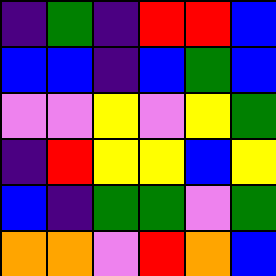[["indigo", "green", "indigo", "red", "red", "blue"], ["blue", "blue", "indigo", "blue", "green", "blue"], ["violet", "violet", "yellow", "violet", "yellow", "green"], ["indigo", "red", "yellow", "yellow", "blue", "yellow"], ["blue", "indigo", "green", "green", "violet", "green"], ["orange", "orange", "violet", "red", "orange", "blue"]]